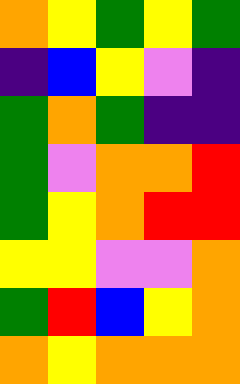[["orange", "yellow", "green", "yellow", "green"], ["indigo", "blue", "yellow", "violet", "indigo"], ["green", "orange", "green", "indigo", "indigo"], ["green", "violet", "orange", "orange", "red"], ["green", "yellow", "orange", "red", "red"], ["yellow", "yellow", "violet", "violet", "orange"], ["green", "red", "blue", "yellow", "orange"], ["orange", "yellow", "orange", "orange", "orange"]]